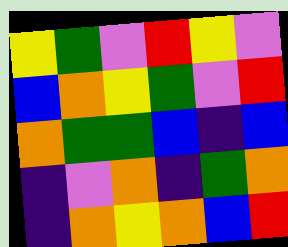[["yellow", "green", "violet", "red", "yellow", "violet"], ["blue", "orange", "yellow", "green", "violet", "red"], ["orange", "green", "green", "blue", "indigo", "blue"], ["indigo", "violet", "orange", "indigo", "green", "orange"], ["indigo", "orange", "yellow", "orange", "blue", "red"]]